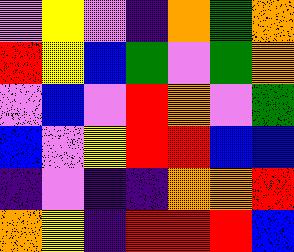[["violet", "yellow", "violet", "indigo", "orange", "green", "orange"], ["red", "yellow", "blue", "green", "violet", "green", "orange"], ["violet", "blue", "violet", "red", "orange", "violet", "green"], ["blue", "violet", "yellow", "red", "red", "blue", "blue"], ["indigo", "violet", "indigo", "indigo", "orange", "orange", "red"], ["orange", "yellow", "indigo", "red", "red", "red", "blue"]]